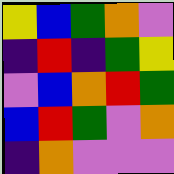[["yellow", "blue", "green", "orange", "violet"], ["indigo", "red", "indigo", "green", "yellow"], ["violet", "blue", "orange", "red", "green"], ["blue", "red", "green", "violet", "orange"], ["indigo", "orange", "violet", "violet", "violet"]]